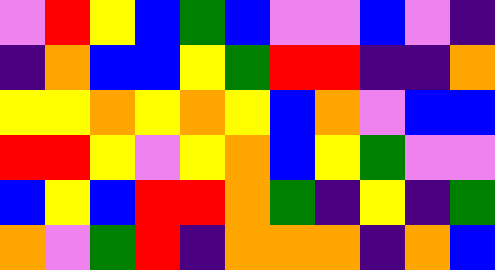[["violet", "red", "yellow", "blue", "green", "blue", "violet", "violet", "blue", "violet", "indigo"], ["indigo", "orange", "blue", "blue", "yellow", "green", "red", "red", "indigo", "indigo", "orange"], ["yellow", "yellow", "orange", "yellow", "orange", "yellow", "blue", "orange", "violet", "blue", "blue"], ["red", "red", "yellow", "violet", "yellow", "orange", "blue", "yellow", "green", "violet", "violet"], ["blue", "yellow", "blue", "red", "red", "orange", "green", "indigo", "yellow", "indigo", "green"], ["orange", "violet", "green", "red", "indigo", "orange", "orange", "orange", "indigo", "orange", "blue"]]